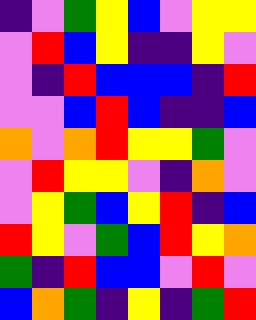[["indigo", "violet", "green", "yellow", "blue", "violet", "yellow", "yellow"], ["violet", "red", "blue", "yellow", "indigo", "indigo", "yellow", "violet"], ["violet", "indigo", "red", "blue", "blue", "blue", "indigo", "red"], ["violet", "violet", "blue", "red", "blue", "indigo", "indigo", "blue"], ["orange", "violet", "orange", "red", "yellow", "yellow", "green", "violet"], ["violet", "red", "yellow", "yellow", "violet", "indigo", "orange", "violet"], ["violet", "yellow", "green", "blue", "yellow", "red", "indigo", "blue"], ["red", "yellow", "violet", "green", "blue", "red", "yellow", "orange"], ["green", "indigo", "red", "blue", "blue", "violet", "red", "violet"], ["blue", "orange", "green", "indigo", "yellow", "indigo", "green", "red"]]